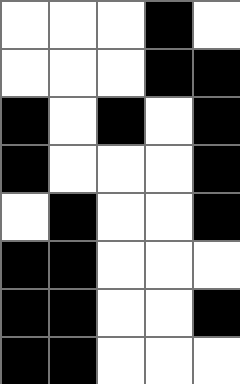[["white", "white", "white", "black", "white"], ["white", "white", "white", "black", "black"], ["black", "white", "black", "white", "black"], ["black", "white", "white", "white", "black"], ["white", "black", "white", "white", "black"], ["black", "black", "white", "white", "white"], ["black", "black", "white", "white", "black"], ["black", "black", "white", "white", "white"]]